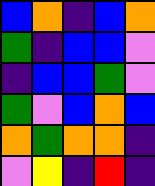[["blue", "orange", "indigo", "blue", "orange"], ["green", "indigo", "blue", "blue", "violet"], ["indigo", "blue", "blue", "green", "violet"], ["green", "violet", "blue", "orange", "blue"], ["orange", "green", "orange", "orange", "indigo"], ["violet", "yellow", "indigo", "red", "indigo"]]